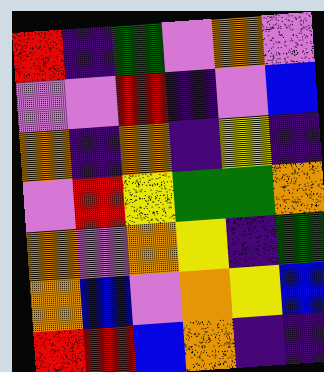[["red", "indigo", "green", "violet", "orange", "violet"], ["violet", "violet", "red", "indigo", "violet", "blue"], ["orange", "indigo", "orange", "indigo", "yellow", "indigo"], ["violet", "red", "yellow", "green", "green", "orange"], ["orange", "violet", "orange", "yellow", "indigo", "green"], ["orange", "blue", "violet", "orange", "yellow", "blue"], ["red", "red", "blue", "orange", "indigo", "indigo"]]